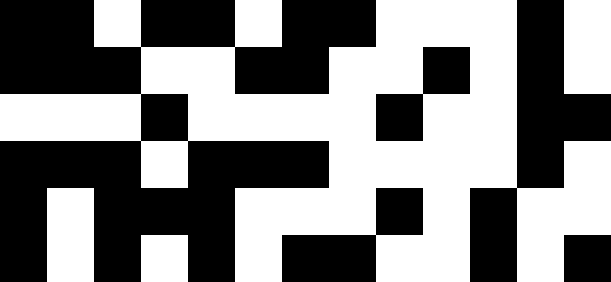[["black", "black", "white", "black", "black", "white", "black", "black", "white", "white", "white", "black", "white"], ["black", "black", "black", "white", "white", "black", "black", "white", "white", "black", "white", "black", "white"], ["white", "white", "white", "black", "white", "white", "white", "white", "black", "white", "white", "black", "black"], ["black", "black", "black", "white", "black", "black", "black", "white", "white", "white", "white", "black", "white"], ["black", "white", "black", "black", "black", "white", "white", "white", "black", "white", "black", "white", "white"], ["black", "white", "black", "white", "black", "white", "black", "black", "white", "white", "black", "white", "black"]]